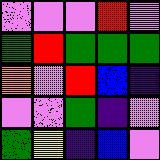[["violet", "violet", "violet", "red", "violet"], ["green", "red", "green", "green", "green"], ["orange", "violet", "red", "blue", "indigo"], ["violet", "violet", "green", "indigo", "violet"], ["green", "yellow", "indigo", "blue", "violet"]]